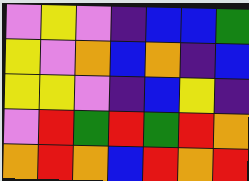[["violet", "yellow", "violet", "indigo", "blue", "blue", "green"], ["yellow", "violet", "orange", "blue", "orange", "indigo", "blue"], ["yellow", "yellow", "violet", "indigo", "blue", "yellow", "indigo"], ["violet", "red", "green", "red", "green", "red", "orange"], ["orange", "red", "orange", "blue", "red", "orange", "red"]]